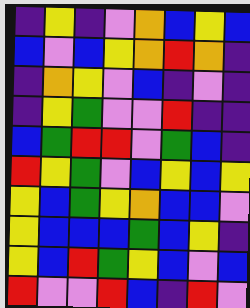[["indigo", "yellow", "indigo", "violet", "orange", "blue", "yellow", "blue"], ["blue", "violet", "blue", "yellow", "orange", "red", "orange", "indigo"], ["indigo", "orange", "yellow", "violet", "blue", "indigo", "violet", "indigo"], ["indigo", "yellow", "green", "violet", "violet", "red", "indigo", "indigo"], ["blue", "green", "red", "red", "violet", "green", "blue", "indigo"], ["red", "yellow", "green", "violet", "blue", "yellow", "blue", "yellow"], ["yellow", "blue", "green", "yellow", "orange", "blue", "blue", "violet"], ["yellow", "blue", "blue", "blue", "green", "blue", "yellow", "indigo"], ["yellow", "blue", "red", "green", "yellow", "blue", "violet", "blue"], ["red", "violet", "violet", "red", "blue", "indigo", "red", "violet"]]